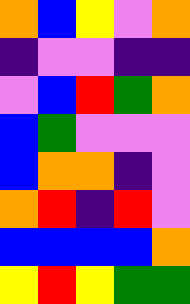[["orange", "blue", "yellow", "violet", "orange"], ["indigo", "violet", "violet", "indigo", "indigo"], ["violet", "blue", "red", "green", "orange"], ["blue", "green", "violet", "violet", "violet"], ["blue", "orange", "orange", "indigo", "violet"], ["orange", "red", "indigo", "red", "violet"], ["blue", "blue", "blue", "blue", "orange"], ["yellow", "red", "yellow", "green", "green"]]